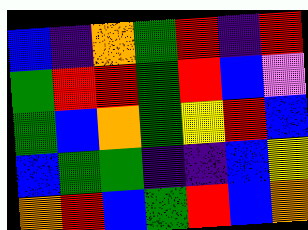[["blue", "indigo", "orange", "green", "red", "indigo", "red"], ["green", "red", "red", "green", "red", "blue", "violet"], ["green", "blue", "orange", "green", "yellow", "red", "blue"], ["blue", "green", "green", "indigo", "indigo", "blue", "yellow"], ["orange", "red", "blue", "green", "red", "blue", "orange"]]